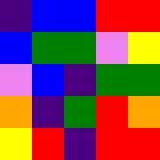[["indigo", "blue", "blue", "red", "red"], ["blue", "green", "green", "violet", "yellow"], ["violet", "blue", "indigo", "green", "green"], ["orange", "indigo", "green", "red", "orange"], ["yellow", "red", "indigo", "red", "red"]]